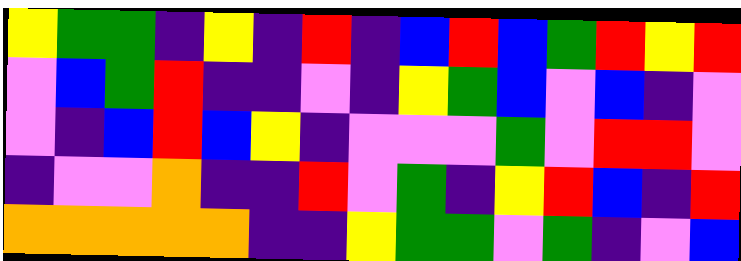[["yellow", "green", "green", "indigo", "yellow", "indigo", "red", "indigo", "blue", "red", "blue", "green", "red", "yellow", "red"], ["violet", "blue", "green", "red", "indigo", "indigo", "violet", "indigo", "yellow", "green", "blue", "violet", "blue", "indigo", "violet"], ["violet", "indigo", "blue", "red", "blue", "yellow", "indigo", "violet", "violet", "violet", "green", "violet", "red", "red", "violet"], ["indigo", "violet", "violet", "orange", "indigo", "indigo", "red", "violet", "green", "indigo", "yellow", "red", "blue", "indigo", "red"], ["orange", "orange", "orange", "orange", "orange", "indigo", "indigo", "yellow", "green", "green", "violet", "green", "indigo", "violet", "blue"]]